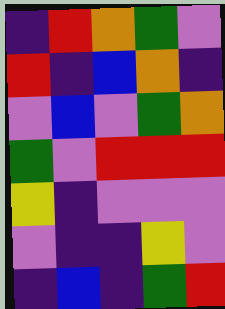[["indigo", "red", "orange", "green", "violet"], ["red", "indigo", "blue", "orange", "indigo"], ["violet", "blue", "violet", "green", "orange"], ["green", "violet", "red", "red", "red"], ["yellow", "indigo", "violet", "violet", "violet"], ["violet", "indigo", "indigo", "yellow", "violet"], ["indigo", "blue", "indigo", "green", "red"]]